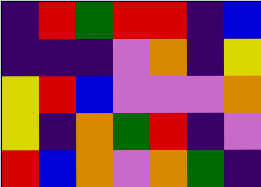[["indigo", "red", "green", "red", "red", "indigo", "blue"], ["indigo", "indigo", "indigo", "violet", "orange", "indigo", "yellow"], ["yellow", "red", "blue", "violet", "violet", "violet", "orange"], ["yellow", "indigo", "orange", "green", "red", "indigo", "violet"], ["red", "blue", "orange", "violet", "orange", "green", "indigo"]]